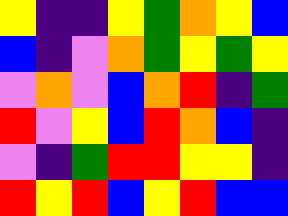[["yellow", "indigo", "indigo", "yellow", "green", "orange", "yellow", "blue"], ["blue", "indigo", "violet", "orange", "green", "yellow", "green", "yellow"], ["violet", "orange", "violet", "blue", "orange", "red", "indigo", "green"], ["red", "violet", "yellow", "blue", "red", "orange", "blue", "indigo"], ["violet", "indigo", "green", "red", "red", "yellow", "yellow", "indigo"], ["red", "yellow", "red", "blue", "yellow", "red", "blue", "blue"]]